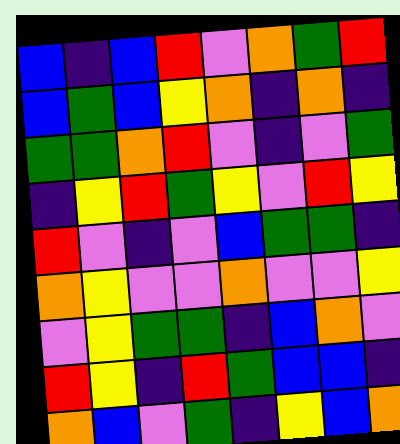[["blue", "indigo", "blue", "red", "violet", "orange", "green", "red"], ["blue", "green", "blue", "yellow", "orange", "indigo", "orange", "indigo"], ["green", "green", "orange", "red", "violet", "indigo", "violet", "green"], ["indigo", "yellow", "red", "green", "yellow", "violet", "red", "yellow"], ["red", "violet", "indigo", "violet", "blue", "green", "green", "indigo"], ["orange", "yellow", "violet", "violet", "orange", "violet", "violet", "yellow"], ["violet", "yellow", "green", "green", "indigo", "blue", "orange", "violet"], ["red", "yellow", "indigo", "red", "green", "blue", "blue", "indigo"], ["orange", "blue", "violet", "green", "indigo", "yellow", "blue", "orange"]]